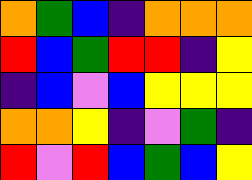[["orange", "green", "blue", "indigo", "orange", "orange", "orange"], ["red", "blue", "green", "red", "red", "indigo", "yellow"], ["indigo", "blue", "violet", "blue", "yellow", "yellow", "yellow"], ["orange", "orange", "yellow", "indigo", "violet", "green", "indigo"], ["red", "violet", "red", "blue", "green", "blue", "yellow"]]